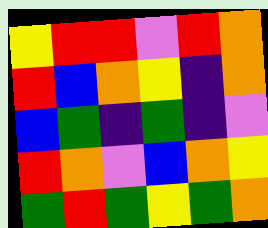[["yellow", "red", "red", "violet", "red", "orange"], ["red", "blue", "orange", "yellow", "indigo", "orange"], ["blue", "green", "indigo", "green", "indigo", "violet"], ["red", "orange", "violet", "blue", "orange", "yellow"], ["green", "red", "green", "yellow", "green", "orange"]]